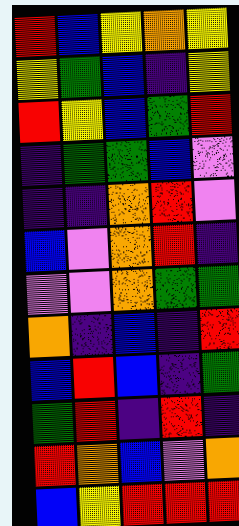[["red", "blue", "yellow", "orange", "yellow"], ["yellow", "green", "blue", "indigo", "yellow"], ["red", "yellow", "blue", "green", "red"], ["indigo", "green", "green", "blue", "violet"], ["indigo", "indigo", "orange", "red", "violet"], ["blue", "violet", "orange", "red", "indigo"], ["violet", "violet", "orange", "green", "green"], ["orange", "indigo", "blue", "indigo", "red"], ["blue", "red", "blue", "indigo", "green"], ["green", "red", "indigo", "red", "indigo"], ["red", "orange", "blue", "violet", "orange"], ["blue", "yellow", "red", "red", "red"]]